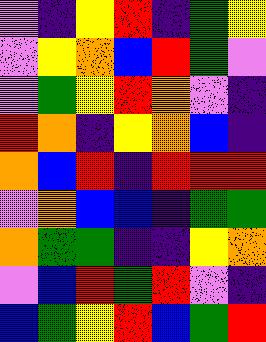[["violet", "indigo", "yellow", "red", "indigo", "green", "yellow"], ["violet", "yellow", "orange", "blue", "red", "green", "violet"], ["violet", "green", "yellow", "red", "orange", "violet", "indigo"], ["red", "orange", "indigo", "yellow", "orange", "blue", "indigo"], ["orange", "blue", "red", "indigo", "red", "red", "red"], ["violet", "orange", "blue", "blue", "indigo", "green", "green"], ["orange", "green", "green", "indigo", "indigo", "yellow", "orange"], ["violet", "blue", "red", "green", "red", "violet", "indigo"], ["blue", "green", "yellow", "red", "blue", "green", "red"]]